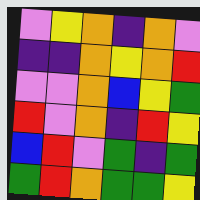[["violet", "yellow", "orange", "indigo", "orange", "violet"], ["indigo", "indigo", "orange", "yellow", "orange", "red"], ["violet", "violet", "orange", "blue", "yellow", "green"], ["red", "violet", "orange", "indigo", "red", "yellow"], ["blue", "red", "violet", "green", "indigo", "green"], ["green", "red", "orange", "green", "green", "yellow"]]